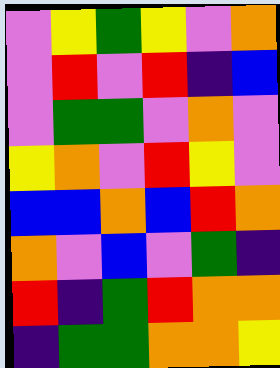[["violet", "yellow", "green", "yellow", "violet", "orange"], ["violet", "red", "violet", "red", "indigo", "blue"], ["violet", "green", "green", "violet", "orange", "violet"], ["yellow", "orange", "violet", "red", "yellow", "violet"], ["blue", "blue", "orange", "blue", "red", "orange"], ["orange", "violet", "blue", "violet", "green", "indigo"], ["red", "indigo", "green", "red", "orange", "orange"], ["indigo", "green", "green", "orange", "orange", "yellow"]]